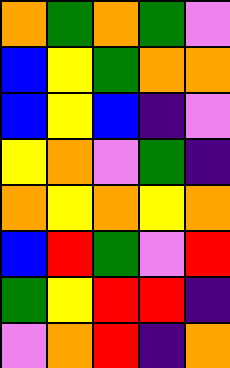[["orange", "green", "orange", "green", "violet"], ["blue", "yellow", "green", "orange", "orange"], ["blue", "yellow", "blue", "indigo", "violet"], ["yellow", "orange", "violet", "green", "indigo"], ["orange", "yellow", "orange", "yellow", "orange"], ["blue", "red", "green", "violet", "red"], ["green", "yellow", "red", "red", "indigo"], ["violet", "orange", "red", "indigo", "orange"]]